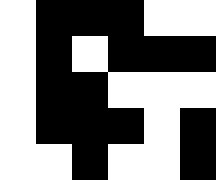[["white", "black", "black", "black", "white", "white"], ["white", "black", "white", "black", "black", "black"], ["white", "black", "black", "white", "white", "white"], ["white", "black", "black", "black", "white", "black"], ["white", "white", "black", "white", "white", "black"]]